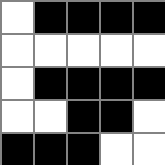[["white", "black", "black", "black", "black"], ["white", "white", "white", "white", "white"], ["white", "black", "black", "black", "black"], ["white", "white", "black", "black", "white"], ["black", "black", "black", "white", "white"]]